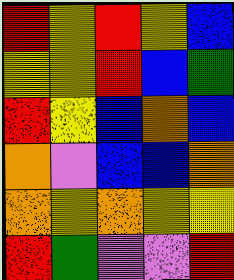[["red", "yellow", "red", "yellow", "blue"], ["yellow", "yellow", "red", "blue", "green"], ["red", "yellow", "blue", "orange", "blue"], ["orange", "violet", "blue", "blue", "orange"], ["orange", "yellow", "orange", "yellow", "yellow"], ["red", "green", "violet", "violet", "red"]]